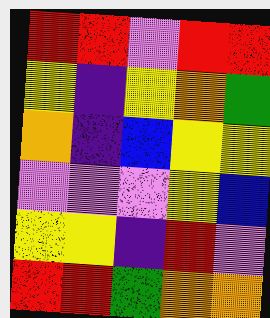[["red", "red", "violet", "red", "red"], ["yellow", "indigo", "yellow", "orange", "green"], ["orange", "indigo", "blue", "yellow", "yellow"], ["violet", "violet", "violet", "yellow", "blue"], ["yellow", "yellow", "indigo", "red", "violet"], ["red", "red", "green", "orange", "orange"]]